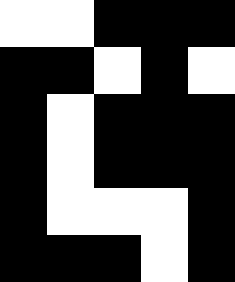[["white", "white", "black", "black", "black"], ["black", "black", "white", "black", "white"], ["black", "white", "black", "black", "black"], ["black", "white", "black", "black", "black"], ["black", "white", "white", "white", "black"], ["black", "black", "black", "white", "black"]]